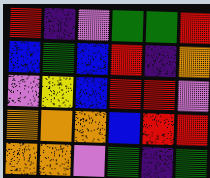[["red", "indigo", "violet", "green", "green", "red"], ["blue", "green", "blue", "red", "indigo", "orange"], ["violet", "yellow", "blue", "red", "red", "violet"], ["orange", "orange", "orange", "blue", "red", "red"], ["orange", "orange", "violet", "green", "indigo", "green"]]